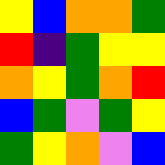[["yellow", "blue", "orange", "orange", "green"], ["red", "indigo", "green", "yellow", "yellow"], ["orange", "yellow", "green", "orange", "red"], ["blue", "green", "violet", "green", "yellow"], ["green", "yellow", "orange", "violet", "blue"]]